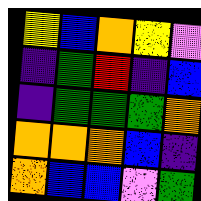[["yellow", "blue", "orange", "yellow", "violet"], ["indigo", "green", "red", "indigo", "blue"], ["indigo", "green", "green", "green", "orange"], ["orange", "orange", "orange", "blue", "indigo"], ["orange", "blue", "blue", "violet", "green"]]